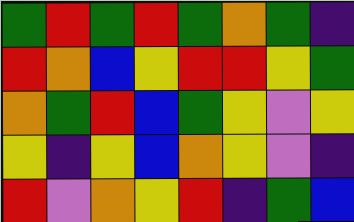[["green", "red", "green", "red", "green", "orange", "green", "indigo"], ["red", "orange", "blue", "yellow", "red", "red", "yellow", "green"], ["orange", "green", "red", "blue", "green", "yellow", "violet", "yellow"], ["yellow", "indigo", "yellow", "blue", "orange", "yellow", "violet", "indigo"], ["red", "violet", "orange", "yellow", "red", "indigo", "green", "blue"]]